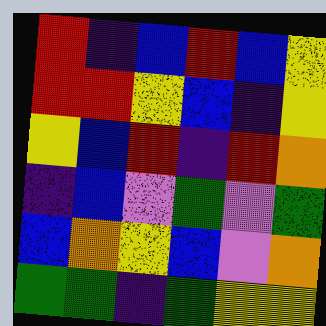[["red", "indigo", "blue", "red", "blue", "yellow"], ["red", "red", "yellow", "blue", "indigo", "yellow"], ["yellow", "blue", "red", "indigo", "red", "orange"], ["indigo", "blue", "violet", "green", "violet", "green"], ["blue", "orange", "yellow", "blue", "violet", "orange"], ["green", "green", "indigo", "green", "yellow", "yellow"]]